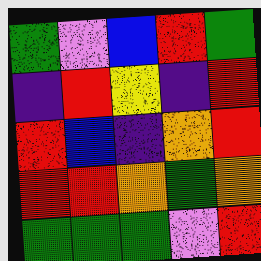[["green", "violet", "blue", "red", "green"], ["indigo", "red", "yellow", "indigo", "red"], ["red", "blue", "indigo", "orange", "red"], ["red", "red", "orange", "green", "orange"], ["green", "green", "green", "violet", "red"]]